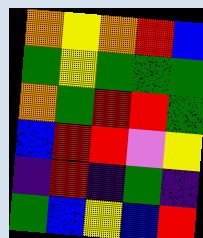[["orange", "yellow", "orange", "red", "blue"], ["green", "yellow", "green", "green", "green"], ["orange", "green", "red", "red", "green"], ["blue", "red", "red", "violet", "yellow"], ["indigo", "red", "indigo", "green", "indigo"], ["green", "blue", "yellow", "blue", "red"]]